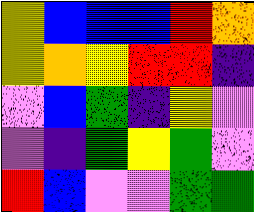[["yellow", "blue", "blue", "blue", "red", "orange"], ["yellow", "orange", "yellow", "red", "red", "indigo"], ["violet", "blue", "green", "indigo", "yellow", "violet"], ["violet", "indigo", "green", "yellow", "green", "violet"], ["red", "blue", "violet", "violet", "green", "green"]]